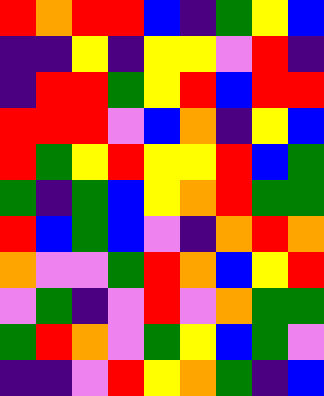[["red", "orange", "red", "red", "blue", "indigo", "green", "yellow", "blue"], ["indigo", "indigo", "yellow", "indigo", "yellow", "yellow", "violet", "red", "indigo"], ["indigo", "red", "red", "green", "yellow", "red", "blue", "red", "red"], ["red", "red", "red", "violet", "blue", "orange", "indigo", "yellow", "blue"], ["red", "green", "yellow", "red", "yellow", "yellow", "red", "blue", "green"], ["green", "indigo", "green", "blue", "yellow", "orange", "red", "green", "green"], ["red", "blue", "green", "blue", "violet", "indigo", "orange", "red", "orange"], ["orange", "violet", "violet", "green", "red", "orange", "blue", "yellow", "red"], ["violet", "green", "indigo", "violet", "red", "violet", "orange", "green", "green"], ["green", "red", "orange", "violet", "green", "yellow", "blue", "green", "violet"], ["indigo", "indigo", "violet", "red", "yellow", "orange", "green", "indigo", "blue"]]